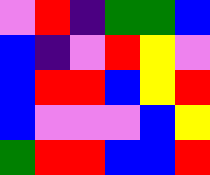[["violet", "red", "indigo", "green", "green", "blue"], ["blue", "indigo", "violet", "red", "yellow", "violet"], ["blue", "red", "red", "blue", "yellow", "red"], ["blue", "violet", "violet", "violet", "blue", "yellow"], ["green", "red", "red", "blue", "blue", "red"]]